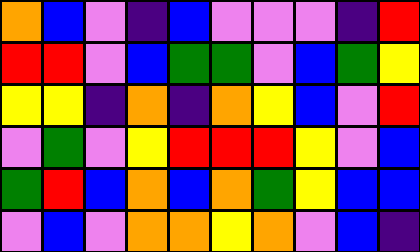[["orange", "blue", "violet", "indigo", "blue", "violet", "violet", "violet", "indigo", "red"], ["red", "red", "violet", "blue", "green", "green", "violet", "blue", "green", "yellow"], ["yellow", "yellow", "indigo", "orange", "indigo", "orange", "yellow", "blue", "violet", "red"], ["violet", "green", "violet", "yellow", "red", "red", "red", "yellow", "violet", "blue"], ["green", "red", "blue", "orange", "blue", "orange", "green", "yellow", "blue", "blue"], ["violet", "blue", "violet", "orange", "orange", "yellow", "orange", "violet", "blue", "indigo"]]